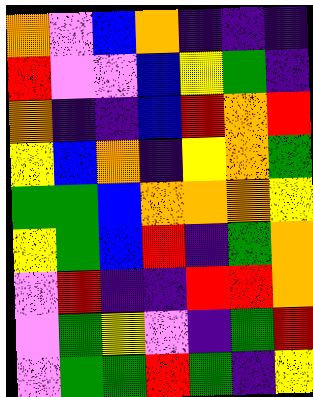[["orange", "violet", "blue", "orange", "indigo", "indigo", "indigo"], ["red", "violet", "violet", "blue", "yellow", "green", "indigo"], ["orange", "indigo", "indigo", "blue", "red", "orange", "red"], ["yellow", "blue", "orange", "indigo", "yellow", "orange", "green"], ["green", "green", "blue", "orange", "orange", "orange", "yellow"], ["yellow", "green", "blue", "red", "indigo", "green", "orange"], ["violet", "red", "indigo", "indigo", "red", "red", "orange"], ["violet", "green", "yellow", "violet", "indigo", "green", "red"], ["violet", "green", "green", "red", "green", "indigo", "yellow"]]